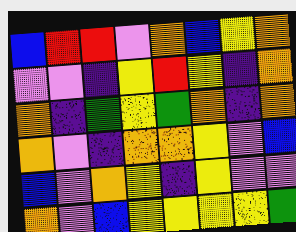[["blue", "red", "red", "violet", "orange", "blue", "yellow", "orange"], ["violet", "violet", "indigo", "yellow", "red", "yellow", "indigo", "orange"], ["orange", "indigo", "green", "yellow", "green", "orange", "indigo", "orange"], ["orange", "violet", "indigo", "orange", "orange", "yellow", "violet", "blue"], ["blue", "violet", "orange", "yellow", "indigo", "yellow", "violet", "violet"], ["orange", "violet", "blue", "yellow", "yellow", "yellow", "yellow", "green"]]